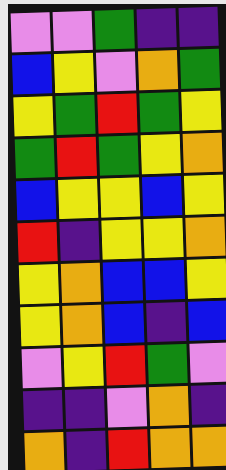[["violet", "violet", "green", "indigo", "indigo"], ["blue", "yellow", "violet", "orange", "green"], ["yellow", "green", "red", "green", "yellow"], ["green", "red", "green", "yellow", "orange"], ["blue", "yellow", "yellow", "blue", "yellow"], ["red", "indigo", "yellow", "yellow", "orange"], ["yellow", "orange", "blue", "blue", "yellow"], ["yellow", "orange", "blue", "indigo", "blue"], ["violet", "yellow", "red", "green", "violet"], ["indigo", "indigo", "violet", "orange", "indigo"], ["orange", "indigo", "red", "orange", "orange"]]